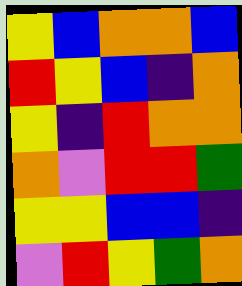[["yellow", "blue", "orange", "orange", "blue"], ["red", "yellow", "blue", "indigo", "orange"], ["yellow", "indigo", "red", "orange", "orange"], ["orange", "violet", "red", "red", "green"], ["yellow", "yellow", "blue", "blue", "indigo"], ["violet", "red", "yellow", "green", "orange"]]